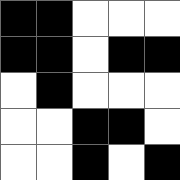[["black", "black", "white", "white", "white"], ["black", "black", "white", "black", "black"], ["white", "black", "white", "white", "white"], ["white", "white", "black", "black", "white"], ["white", "white", "black", "white", "black"]]